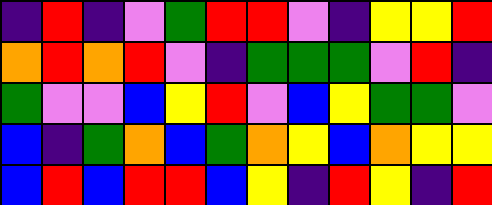[["indigo", "red", "indigo", "violet", "green", "red", "red", "violet", "indigo", "yellow", "yellow", "red"], ["orange", "red", "orange", "red", "violet", "indigo", "green", "green", "green", "violet", "red", "indigo"], ["green", "violet", "violet", "blue", "yellow", "red", "violet", "blue", "yellow", "green", "green", "violet"], ["blue", "indigo", "green", "orange", "blue", "green", "orange", "yellow", "blue", "orange", "yellow", "yellow"], ["blue", "red", "blue", "red", "red", "blue", "yellow", "indigo", "red", "yellow", "indigo", "red"]]